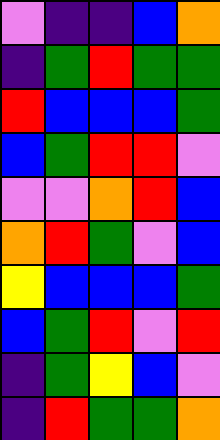[["violet", "indigo", "indigo", "blue", "orange"], ["indigo", "green", "red", "green", "green"], ["red", "blue", "blue", "blue", "green"], ["blue", "green", "red", "red", "violet"], ["violet", "violet", "orange", "red", "blue"], ["orange", "red", "green", "violet", "blue"], ["yellow", "blue", "blue", "blue", "green"], ["blue", "green", "red", "violet", "red"], ["indigo", "green", "yellow", "blue", "violet"], ["indigo", "red", "green", "green", "orange"]]